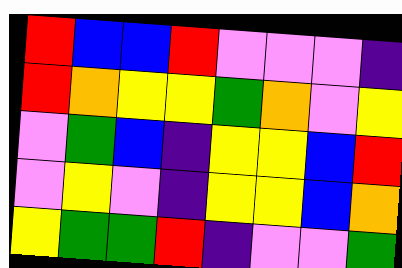[["red", "blue", "blue", "red", "violet", "violet", "violet", "indigo"], ["red", "orange", "yellow", "yellow", "green", "orange", "violet", "yellow"], ["violet", "green", "blue", "indigo", "yellow", "yellow", "blue", "red"], ["violet", "yellow", "violet", "indigo", "yellow", "yellow", "blue", "orange"], ["yellow", "green", "green", "red", "indigo", "violet", "violet", "green"]]